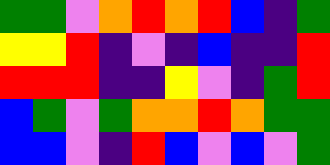[["green", "green", "violet", "orange", "red", "orange", "red", "blue", "indigo", "green"], ["yellow", "yellow", "red", "indigo", "violet", "indigo", "blue", "indigo", "indigo", "red"], ["red", "red", "red", "indigo", "indigo", "yellow", "violet", "indigo", "green", "red"], ["blue", "green", "violet", "green", "orange", "orange", "red", "orange", "green", "green"], ["blue", "blue", "violet", "indigo", "red", "blue", "violet", "blue", "violet", "green"]]